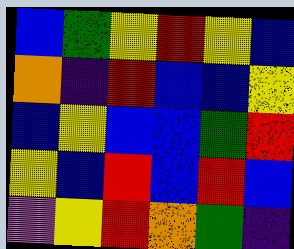[["blue", "green", "yellow", "red", "yellow", "blue"], ["orange", "indigo", "red", "blue", "blue", "yellow"], ["blue", "yellow", "blue", "blue", "green", "red"], ["yellow", "blue", "red", "blue", "red", "blue"], ["violet", "yellow", "red", "orange", "green", "indigo"]]